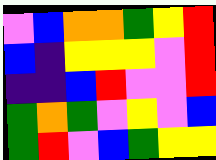[["violet", "blue", "orange", "orange", "green", "yellow", "red"], ["blue", "indigo", "yellow", "yellow", "yellow", "violet", "red"], ["indigo", "indigo", "blue", "red", "violet", "violet", "red"], ["green", "orange", "green", "violet", "yellow", "violet", "blue"], ["green", "red", "violet", "blue", "green", "yellow", "yellow"]]